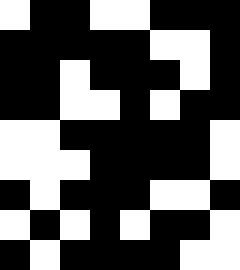[["white", "black", "black", "white", "white", "black", "black", "black"], ["black", "black", "black", "black", "black", "white", "white", "black"], ["black", "black", "white", "black", "black", "black", "white", "black"], ["black", "black", "white", "white", "black", "white", "black", "black"], ["white", "white", "black", "black", "black", "black", "black", "white"], ["white", "white", "white", "black", "black", "black", "black", "white"], ["black", "white", "black", "black", "black", "white", "white", "black"], ["white", "black", "white", "black", "white", "black", "black", "white"], ["black", "white", "black", "black", "black", "black", "white", "white"]]